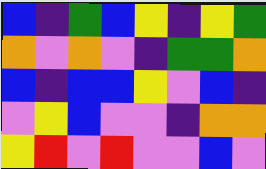[["blue", "indigo", "green", "blue", "yellow", "indigo", "yellow", "green"], ["orange", "violet", "orange", "violet", "indigo", "green", "green", "orange"], ["blue", "indigo", "blue", "blue", "yellow", "violet", "blue", "indigo"], ["violet", "yellow", "blue", "violet", "violet", "indigo", "orange", "orange"], ["yellow", "red", "violet", "red", "violet", "violet", "blue", "violet"]]